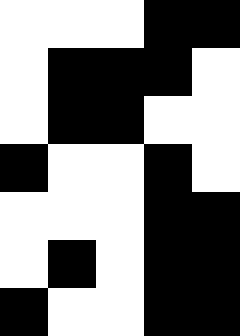[["white", "white", "white", "black", "black"], ["white", "black", "black", "black", "white"], ["white", "black", "black", "white", "white"], ["black", "white", "white", "black", "white"], ["white", "white", "white", "black", "black"], ["white", "black", "white", "black", "black"], ["black", "white", "white", "black", "black"]]